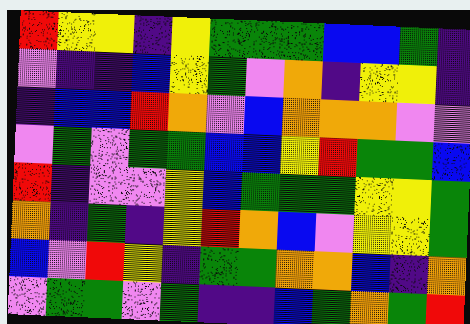[["red", "yellow", "yellow", "indigo", "yellow", "green", "green", "green", "blue", "blue", "green", "indigo"], ["violet", "indigo", "indigo", "blue", "yellow", "green", "violet", "orange", "indigo", "yellow", "yellow", "indigo"], ["indigo", "blue", "blue", "red", "orange", "violet", "blue", "orange", "orange", "orange", "violet", "violet"], ["violet", "green", "violet", "green", "green", "blue", "blue", "yellow", "red", "green", "green", "blue"], ["red", "indigo", "violet", "violet", "yellow", "blue", "green", "green", "green", "yellow", "yellow", "green"], ["orange", "indigo", "green", "indigo", "yellow", "red", "orange", "blue", "violet", "yellow", "yellow", "green"], ["blue", "violet", "red", "yellow", "indigo", "green", "green", "orange", "orange", "blue", "indigo", "orange"], ["violet", "green", "green", "violet", "green", "indigo", "indigo", "blue", "green", "orange", "green", "red"]]